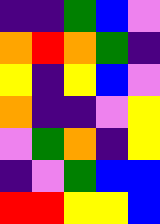[["indigo", "indigo", "green", "blue", "violet"], ["orange", "red", "orange", "green", "indigo"], ["yellow", "indigo", "yellow", "blue", "violet"], ["orange", "indigo", "indigo", "violet", "yellow"], ["violet", "green", "orange", "indigo", "yellow"], ["indigo", "violet", "green", "blue", "blue"], ["red", "red", "yellow", "yellow", "blue"]]